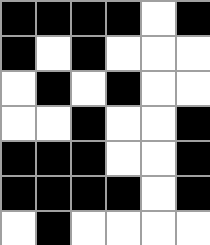[["black", "black", "black", "black", "white", "black"], ["black", "white", "black", "white", "white", "white"], ["white", "black", "white", "black", "white", "white"], ["white", "white", "black", "white", "white", "black"], ["black", "black", "black", "white", "white", "black"], ["black", "black", "black", "black", "white", "black"], ["white", "black", "white", "white", "white", "white"]]